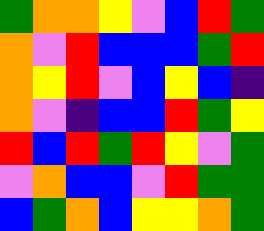[["green", "orange", "orange", "yellow", "violet", "blue", "red", "green"], ["orange", "violet", "red", "blue", "blue", "blue", "green", "red"], ["orange", "yellow", "red", "violet", "blue", "yellow", "blue", "indigo"], ["orange", "violet", "indigo", "blue", "blue", "red", "green", "yellow"], ["red", "blue", "red", "green", "red", "yellow", "violet", "green"], ["violet", "orange", "blue", "blue", "violet", "red", "green", "green"], ["blue", "green", "orange", "blue", "yellow", "yellow", "orange", "green"]]